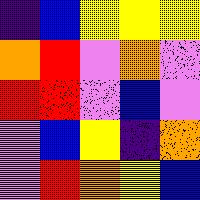[["indigo", "blue", "yellow", "yellow", "yellow"], ["orange", "red", "violet", "orange", "violet"], ["red", "red", "violet", "blue", "violet"], ["violet", "blue", "yellow", "indigo", "orange"], ["violet", "red", "orange", "yellow", "blue"]]